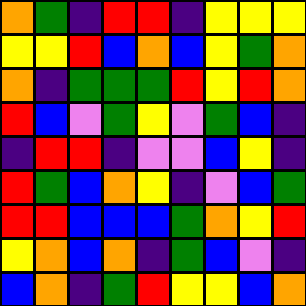[["orange", "green", "indigo", "red", "red", "indigo", "yellow", "yellow", "yellow"], ["yellow", "yellow", "red", "blue", "orange", "blue", "yellow", "green", "orange"], ["orange", "indigo", "green", "green", "green", "red", "yellow", "red", "orange"], ["red", "blue", "violet", "green", "yellow", "violet", "green", "blue", "indigo"], ["indigo", "red", "red", "indigo", "violet", "violet", "blue", "yellow", "indigo"], ["red", "green", "blue", "orange", "yellow", "indigo", "violet", "blue", "green"], ["red", "red", "blue", "blue", "blue", "green", "orange", "yellow", "red"], ["yellow", "orange", "blue", "orange", "indigo", "green", "blue", "violet", "indigo"], ["blue", "orange", "indigo", "green", "red", "yellow", "yellow", "blue", "orange"]]